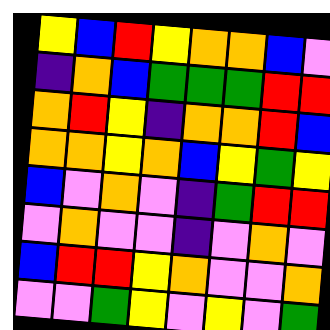[["yellow", "blue", "red", "yellow", "orange", "orange", "blue", "violet"], ["indigo", "orange", "blue", "green", "green", "green", "red", "red"], ["orange", "red", "yellow", "indigo", "orange", "orange", "red", "blue"], ["orange", "orange", "yellow", "orange", "blue", "yellow", "green", "yellow"], ["blue", "violet", "orange", "violet", "indigo", "green", "red", "red"], ["violet", "orange", "violet", "violet", "indigo", "violet", "orange", "violet"], ["blue", "red", "red", "yellow", "orange", "violet", "violet", "orange"], ["violet", "violet", "green", "yellow", "violet", "yellow", "violet", "green"]]